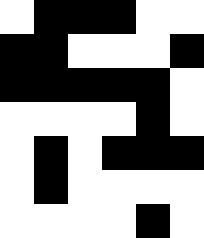[["white", "black", "black", "black", "white", "white"], ["black", "black", "white", "white", "white", "black"], ["black", "black", "black", "black", "black", "white"], ["white", "white", "white", "white", "black", "white"], ["white", "black", "white", "black", "black", "black"], ["white", "black", "white", "white", "white", "white"], ["white", "white", "white", "white", "black", "white"]]